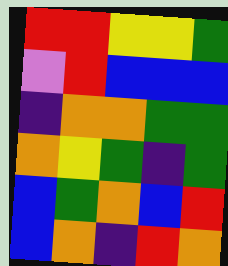[["red", "red", "yellow", "yellow", "green"], ["violet", "red", "blue", "blue", "blue"], ["indigo", "orange", "orange", "green", "green"], ["orange", "yellow", "green", "indigo", "green"], ["blue", "green", "orange", "blue", "red"], ["blue", "orange", "indigo", "red", "orange"]]